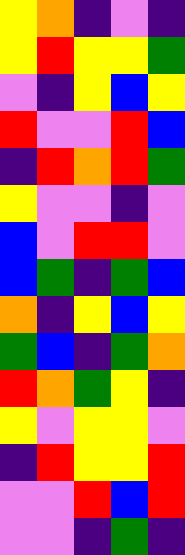[["yellow", "orange", "indigo", "violet", "indigo"], ["yellow", "red", "yellow", "yellow", "green"], ["violet", "indigo", "yellow", "blue", "yellow"], ["red", "violet", "violet", "red", "blue"], ["indigo", "red", "orange", "red", "green"], ["yellow", "violet", "violet", "indigo", "violet"], ["blue", "violet", "red", "red", "violet"], ["blue", "green", "indigo", "green", "blue"], ["orange", "indigo", "yellow", "blue", "yellow"], ["green", "blue", "indigo", "green", "orange"], ["red", "orange", "green", "yellow", "indigo"], ["yellow", "violet", "yellow", "yellow", "violet"], ["indigo", "red", "yellow", "yellow", "red"], ["violet", "violet", "red", "blue", "red"], ["violet", "violet", "indigo", "green", "indigo"]]